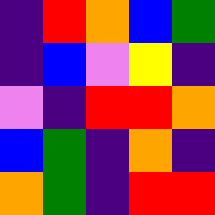[["indigo", "red", "orange", "blue", "green"], ["indigo", "blue", "violet", "yellow", "indigo"], ["violet", "indigo", "red", "red", "orange"], ["blue", "green", "indigo", "orange", "indigo"], ["orange", "green", "indigo", "red", "red"]]